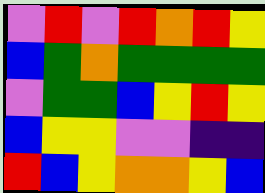[["violet", "red", "violet", "red", "orange", "red", "yellow"], ["blue", "green", "orange", "green", "green", "green", "green"], ["violet", "green", "green", "blue", "yellow", "red", "yellow"], ["blue", "yellow", "yellow", "violet", "violet", "indigo", "indigo"], ["red", "blue", "yellow", "orange", "orange", "yellow", "blue"]]